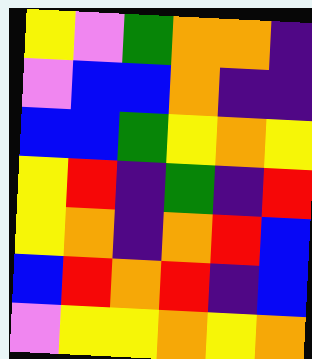[["yellow", "violet", "green", "orange", "orange", "indigo"], ["violet", "blue", "blue", "orange", "indigo", "indigo"], ["blue", "blue", "green", "yellow", "orange", "yellow"], ["yellow", "red", "indigo", "green", "indigo", "red"], ["yellow", "orange", "indigo", "orange", "red", "blue"], ["blue", "red", "orange", "red", "indigo", "blue"], ["violet", "yellow", "yellow", "orange", "yellow", "orange"]]